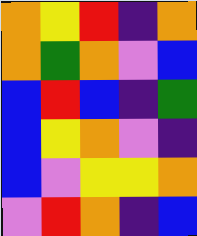[["orange", "yellow", "red", "indigo", "orange"], ["orange", "green", "orange", "violet", "blue"], ["blue", "red", "blue", "indigo", "green"], ["blue", "yellow", "orange", "violet", "indigo"], ["blue", "violet", "yellow", "yellow", "orange"], ["violet", "red", "orange", "indigo", "blue"]]